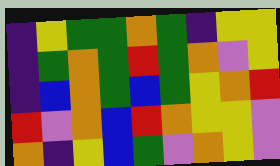[["indigo", "yellow", "green", "green", "orange", "green", "indigo", "yellow", "yellow"], ["indigo", "green", "orange", "green", "red", "green", "orange", "violet", "yellow"], ["indigo", "blue", "orange", "green", "blue", "green", "yellow", "orange", "red"], ["red", "violet", "orange", "blue", "red", "orange", "yellow", "yellow", "violet"], ["orange", "indigo", "yellow", "blue", "green", "violet", "orange", "yellow", "violet"]]